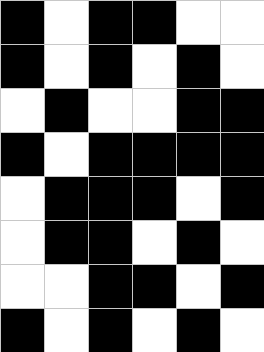[["black", "white", "black", "black", "white", "white"], ["black", "white", "black", "white", "black", "white"], ["white", "black", "white", "white", "black", "black"], ["black", "white", "black", "black", "black", "black"], ["white", "black", "black", "black", "white", "black"], ["white", "black", "black", "white", "black", "white"], ["white", "white", "black", "black", "white", "black"], ["black", "white", "black", "white", "black", "white"]]